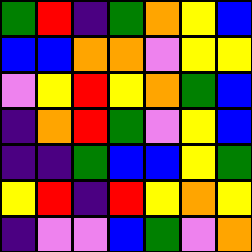[["green", "red", "indigo", "green", "orange", "yellow", "blue"], ["blue", "blue", "orange", "orange", "violet", "yellow", "yellow"], ["violet", "yellow", "red", "yellow", "orange", "green", "blue"], ["indigo", "orange", "red", "green", "violet", "yellow", "blue"], ["indigo", "indigo", "green", "blue", "blue", "yellow", "green"], ["yellow", "red", "indigo", "red", "yellow", "orange", "yellow"], ["indigo", "violet", "violet", "blue", "green", "violet", "orange"]]